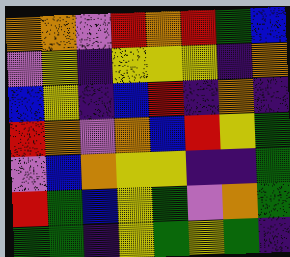[["orange", "orange", "violet", "red", "orange", "red", "green", "blue"], ["violet", "yellow", "indigo", "yellow", "yellow", "yellow", "indigo", "orange"], ["blue", "yellow", "indigo", "blue", "red", "indigo", "orange", "indigo"], ["red", "orange", "violet", "orange", "blue", "red", "yellow", "green"], ["violet", "blue", "orange", "yellow", "yellow", "indigo", "indigo", "green"], ["red", "green", "blue", "yellow", "green", "violet", "orange", "green"], ["green", "green", "indigo", "yellow", "green", "yellow", "green", "indigo"]]